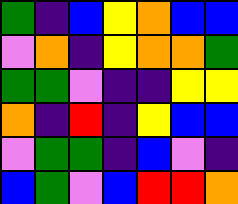[["green", "indigo", "blue", "yellow", "orange", "blue", "blue"], ["violet", "orange", "indigo", "yellow", "orange", "orange", "green"], ["green", "green", "violet", "indigo", "indigo", "yellow", "yellow"], ["orange", "indigo", "red", "indigo", "yellow", "blue", "blue"], ["violet", "green", "green", "indigo", "blue", "violet", "indigo"], ["blue", "green", "violet", "blue", "red", "red", "orange"]]